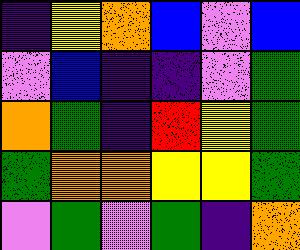[["indigo", "yellow", "orange", "blue", "violet", "blue"], ["violet", "blue", "indigo", "indigo", "violet", "green"], ["orange", "green", "indigo", "red", "yellow", "green"], ["green", "orange", "orange", "yellow", "yellow", "green"], ["violet", "green", "violet", "green", "indigo", "orange"]]